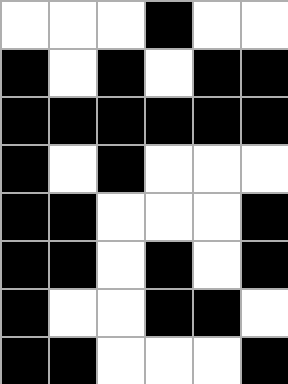[["white", "white", "white", "black", "white", "white"], ["black", "white", "black", "white", "black", "black"], ["black", "black", "black", "black", "black", "black"], ["black", "white", "black", "white", "white", "white"], ["black", "black", "white", "white", "white", "black"], ["black", "black", "white", "black", "white", "black"], ["black", "white", "white", "black", "black", "white"], ["black", "black", "white", "white", "white", "black"]]